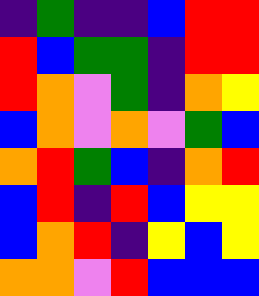[["indigo", "green", "indigo", "indigo", "blue", "red", "red"], ["red", "blue", "green", "green", "indigo", "red", "red"], ["red", "orange", "violet", "green", "indigo", "orange", "yellow"], ["blue", "orange", "violet", "orange", "violet", "green", "blue"], ["orange", "red", "green", "blue", "indigo", "orange", "red"], ["blue", "red", "indigo", "red", "blue", "yellow", "yellow"], ["blue", "orange", "red", "indigo", "yellow", "blue", "yellow"], ["orange", "orange", "violet", "red", "blue", "blue", "blue"]]